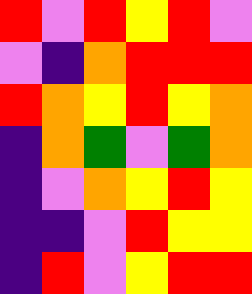[["red", "violet", "red", "yellow", "red", "violet"], ["violet", "indigo", "orange", "red", "red", "red"], ["red", "orange", "yellow", "red", "yellow", "orange"], ["indigo", "orange", "green", "violet", "green", "orange"], ["indigo", "violet", "orange", "yellow", "red", "yellow"], ["indigo", "indigo", "violet", "red", "yellow", "yellow"], ["indigo", "red", "violet", "yellow", "red", "red"]]